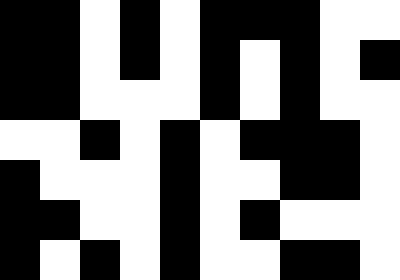[["black", "black", "white", "black", "white", "black", "black", "black", "white", "white"], ["black", "black", "white", "black", "white", "black", "white", "black", "white", "black"], ["black", "black", "white", "white", "white", "black", "white", "black", "white", "white"], ["white", "white", "black", "white", "black", "white", "black", "black", "black", "white"], ["black", "white", "white", "white", "black", "white", "white", "black", "black", "white"], ["black", "black", "white", "white", "black", "white", "black", "white", "white", "white"], ["black", "white", "black", "white", "black", "white", "white", "black", "black", "white"]]